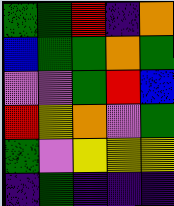[["green", "green", "red", "indigo", "orange"], ["blue", "green", "green", "orange", "green"], ["violet", "violet", "green", "red", "blue"], ["red", "yellow", "orange", "violet", "green"], ["green", "violet", "yellow", "yellow", "yellow"], ["indigo", "green", "indigo", "indigo", "indigo"]]